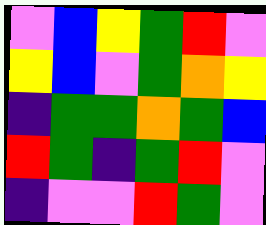[["violet", "blue", "yellow", "green", "red", "violet"], ["yellow", "blue", "violet", "green", "orange", "yellow"], ["indigo", "green", "green", "orange", "green", "blue"], ["red", "green", "indigo", "green", "red", "violet"], ["indigo", "violet", "violet", "red", "green", "violet"]]